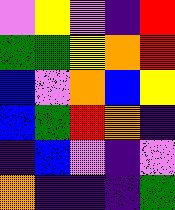[["violet", "yellow", "violet", "indigo", "red"], ["green", "green", "yellow", "orange", "red"], ["blue", "violet", "orange", "blue", "yellow"], ["blue", "green", "red", "orange", "indigo"], ["indigo", "blue", "violet", "indigo", "violet"], ["orange", "indigo", "indigo", "indigo", "green"]]